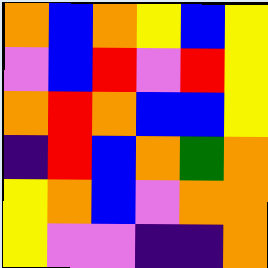[["orange", "blue", "orange", "yellow", "blue", "yellow"], ["violet", "blue", "red", "violet", "red", "yellow"], ["orange", "red", "orange", "blue", "blue", "yellow"], ["indigo", "red", "blue", "orange", "green", "orange"], ["yellow", "orange", "blue", "violet", "orange", "orange"], ["yellow", "violet", "violet", "indigo", "indigo", "orange"]]